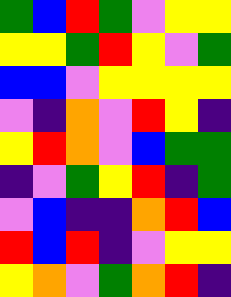[["green", "blue", "red", "green", "violet", "yellow", "yellow"], ["yellow", "yellow", "green", "red", "yellow", "violet", "green"], ["blue", "blue", "violet", "yellow", "yellow", "yellow", "yellow"], ["violet", "indigo", "orange", "violet", "red", "yellow", "indigo"], ["yellow", "red", "orange", "violet", "blue", "green", "green"], ["indigo", "violet", "green", "yellow", "red", "indigo", "green"], ["violet", "blue", "indigo", "indigo", "orange", "red", "blue"], ["red", "blue", "red", "indigo", "violet", "yellow", "yellow"], ["yellow", "orange", "violet", "green", "orange", "red", "indigo"]]